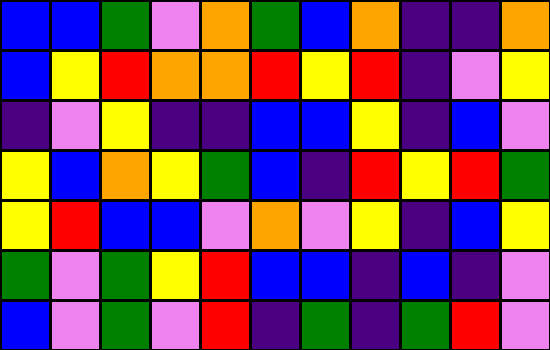[["blue", "blue", "green", "violet", "orange", "green", "blue", "orange", "indigo", "indigo", "orange"], ["blue", "yellow", "red", "orange", "orange", "red", "yellow", "red", "indigo", "violet", "yellow"], ["indigo", "violet", "yellow", "indigo", "indigo", "blue", "blue", "yellow", "indigo", "blue", "violet"], ["yellow", "blue", "orange", "yellow", "green", "blue", "indigo", "red", "yellow", "red", "green"], ["yellow", "red", "blue", "blue", "violet", "orange", "violet", "yellow", "indigo", "blue", "yellow"], ["green", "violet", "green", "yellow", "red", "blue", "blue", "indigo", "blue", "indigo", "violet"], ["blue", "violet", "green", "violet", "red", "indigo", "green", "indigo", "green", "red", "violet"]]